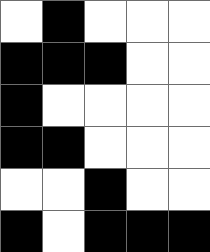[["white", "black", "white", "white", "white"], ["black", "black", "black", "white", "white"], ["black", "white", "white", "white", "white"], ["black", "black", "white", "white", "white"], ["white", "white", "black", "white", "white"], ["black", "white", "black", "black", "black"]]